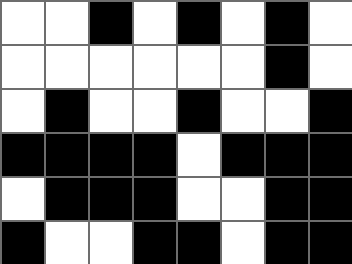[["white", "white", "black", "white", "black", "white", "black", "white"], ["white", "white", "white", "white", "white", "white", "black", "white"], ["white", "black", "white", "white", "black", "white", "white", "black"], ["black", "black", "black", "black", "white", "black", "black", "black"], ["white", "black", "black", "black", "white", "white", "black", "black"], ["black", "white", "white", "black", "black", "white", "black", "black"]]